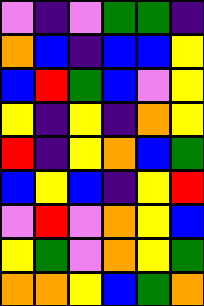[["violet", "indigo", "violet", "green", "green", "indigo"], ["orange", "blue", "indigo", "blue", "blue", "yellow"], ["blue", "red", "green", "blue", "violet", "yellow"], ["yellow", "indigo", "yellow", "indigo", "orange", "yellow"], ["red", "indigo", "yellow", "orange", "blue", "green"], ["blue", "yellow", "blue", "indigo", "yellow", "red"], ["violet", "red", "violet", "orange", "yellow", "blue"], ["yellow", "green", "violet", "orange", "yellow", "green"], ["orange", "orange", "yellow", "blue", "green", "orange"]]